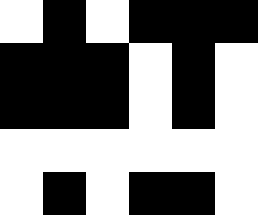[["white", "black", "white", "black", "black", "black"], ["black", "black", "black", "white", "black", "white"], ["black", "black", "black", "white", "black", "white"], ["white", "white", "white", "white", "white", "white"], ["white", "black", "white", "black", "black", "white"]]